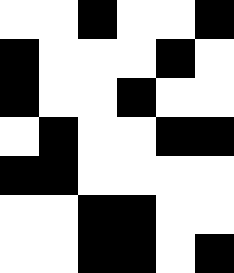[["white", "white", "black", "white", "white", "black"], ["black", "white", "white", "white", "black", "white"], ["black", "white", "white", "black", "white", "white"], ["white", "black", "white", "white", "black", "black"], ["black", "black", "white", "white", "white", "white"], ["white", "white", "black", "black", "white", "white"], ["white", "white", "black", "black", "white", "black"]]